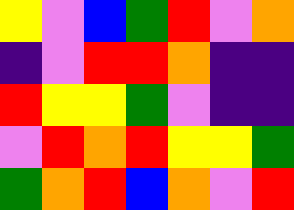[["yellow", "violet", "blue", "green", "red", "violet", "orange"], ["indigo", "violet", "red", "red", "orange", "indigo", "indigo"], ["red", "yellow", "yellow", "green", "violet", "indigo", "indigo"], ["violet", "red", "orange", "red", "yellow", "yellow", "green"], ["green", "orange", "red", "blue", "orange", "violet", "red"]]